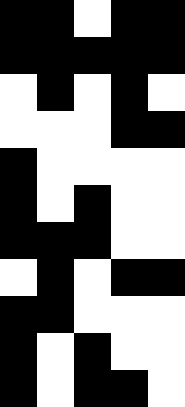[["black", "black", "white", "black", "black"], ["black", "black", "black", "black", "black"], ["white", "black", "white", "black", "white"], ["white", "white", "white", "black", "black"], ["black", "white", "white", "white", "white"], ["black", "white", "black", "white", "white"], ["black", "black", "black", "white", "white"], ["white", "black", "white", "black", "black"], ["black", "black", "white", "white", "white"], ["black", "white", "black", "white", "white"], ["black", "white", "black", "black", "white"]]